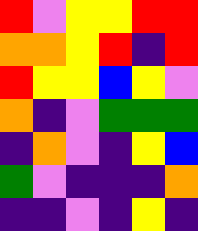[["red", "violet", "yellow", "yellow", "red", "red"], ["orange", "orange", "yellow", "red", "indigo", "red"], ["red", "yellow", "yellow", "blue", "yellow", "violet"], ["orange", "indigo", "violet", "green", "green", "green"], ["indigo", "orange", "violet", "indigo", "yellow", "blue"], ["green", "violet", "indigo", "indigo", "indigo", "orange"], ["indigo", "indigo", "violet", "indigo", "yellow", "indigo"]]